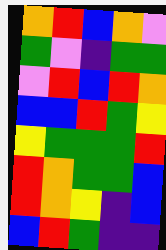[["orange", "red", "blue", "orange", "violet"], ["green", "violet", "indigo", "green", "green"], ["violet", "red", "blue", "red", "orange"], ["blue", "blue", "red", "green", "yellow"], ["yellow", "green", "green", "green", "red"], ["red", "orange", "green", "green", "blue"], ["red", "orange", "yellow", "indigo", "blue"], ["blue", "red", "green", "indigo", "indigo"]]